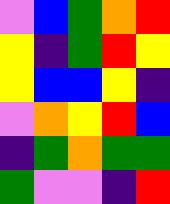[["violet", "blue", "green", "orange", "red"], ["yellow", "indigo", "green", "red", "yellow"], ["yellow", "blue", "blue", "yellow", "indigo"], ["violet", "orange", "yellow", "red", "blue"], ["indigo", "green", "orange", "green", "green"], ["green", "violet", "violet", "indigo", "red"]]